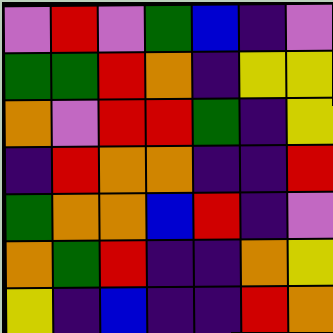[["violet", "red", "violet", "green", "blue", "indigo", "violet"], ["green", "green", "red", "orange", "indigo", "yellow", "yellow"], ["orange", "violet", "red", "red", "green", "indigo", "yellow"], ["indigo", "red", "orange", "orange", "indigo", "indigo", "red"], ["green", "orange", "orange", "blue", "red", "indigo", "violet"], ["orange", "green", "red", "indigo", "indigo", "orange", "yellow"], ["yellow", "indigo", "blue", "indigo", "indigo", "red", "orange"]]